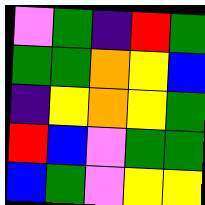[["violet", "green", "indigo", "red", "green"], ["green", "green", "orange", "yellow", "blue"], ["indigo", "yellow", "orange", "yellow", "green"], ["red", "blue", "violet", "green", "green"], ["blue", "green", "violet", "yellow", "yellow"]]